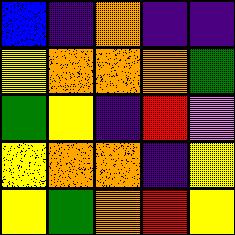[["blue", "indigo", "orange", "indigo", "indigo"], ["yellow", "orange", "orange", "orange", "green"], ["green", "yellow", "indigo", "red", "violet"], ["yellow", "orange", "orange", "indigo", "yellow"], ["yellow", "green", "orange", "red", "yellow"]]